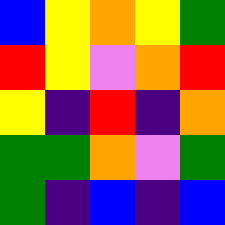[["blue", "yellow", "orange", "yellow", "green"], ["red", "yellow", "violet", "orange", "red"], ["yellow", "indigo", "red", "indigo", "orange"], ["green", "green", "orange", "violet", "green"], ["green", "indigo", "blue", "indigo", "blue"]]